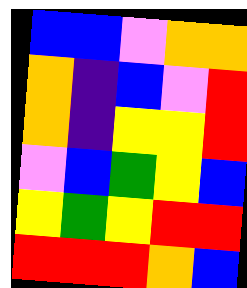[["blue", "blue", "violet", "orange", "orange"], ["orange", "indigo", "blue", "violet", "red"], ["orange", "indigo", "yellow", "yellow", "red"], ["violet", "blue", "green", "yellow", "blue"], ["yellow", "green", "yellow", "red", "red"], ["red", "red", "red", "orange", "blue"]]